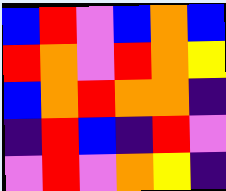[["blue", "red", "violet", "blue", "orange", "blue"], ["red", "orange", "violet", "red", "orange", "yellow"], ["blue", "orange", "red", "orange", "orange", "indigo"], ["indigo", "red", "blue", "indigo", "red", "violet"], ["violet", "red", "violet", "orange", "yellow", "indigo"]]